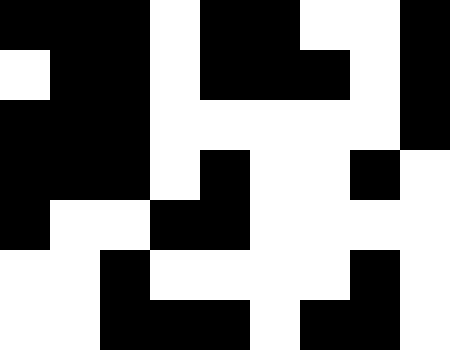[["black", "black", "black", "white", "black", "black", "white", "white", "black"], ["white", "black", "black", "white", "black", "black", "black", "white", "black"], ["black", "black", "black", "white", "white", "white", "white", "white", "black"], ["black", "black", "black", "white", "black", "white", "white", "black", "white"], ["black", "white", "white", "black", "black", "white", "white", "white", "white"], ["white", "white", "black", "white", "white", "white", "white", "black", "white"], ["white", "white", "black", "black", "black", "white", "black", "black", "white"]]